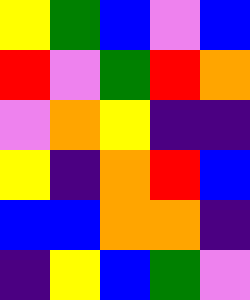[["yellow", "green", "blue", "violet", "blue"], ["red", "violet", "green", "red", "orange"], ["violet", "orange", "yellow", "indigo", "indigo"], ["yellow", "indigo", "orange", "red", "blue"], ["blue", "blue", "orange", "orange", "indigo"], ["indigo", "yellow", "blue", "green", "violet"]]